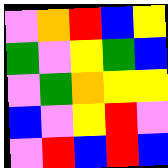[["violet", "orange", "red", "blue", "yellow"], ["green", "violet", "yellow", "green", "blue"], ["violet", "green", "orange", "yellow", "yellow"], ["blue", "violet", "yellow", "red", "violet"], ["violet", "red", "blue", "red", "blue"]]